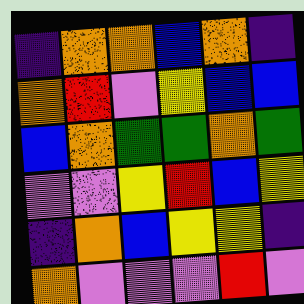[["indigo", "orange", "orange", "blue", "orange", "indigo"], ["orange", "red", "violet", "yellow", "blue", "blue"], ["blue", "orange", "green", "green", "orange", "green"], ["violet", "violet", "yellow", "red", "blue", "yellow"], ["indigo", "orange", "blue", "yellow", "yellow", "indigo"], ["orange", "violet", "violet", "violet", "red", "violet"]]